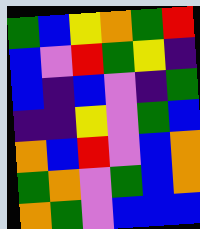[["green", "blue", "yellow", "orange", "green", "red"], ["blue", "violet", "red", "green", "yellow", "indigo"], ["blue", "indigo", "blue", "violet", "indigo", "green"], ["indigo", "indigo", "yellow", "violet", "green", "blue"], ["orange", "blue", "red", "violet", "blue", "orange"], ["green", "orange", "violet", "green", "blue", "orange"], ["orange", "green", "violet", "blue", "blue", "blue"]]